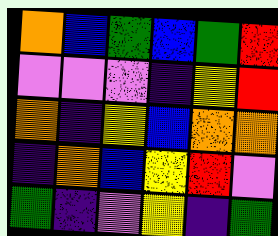[["orange", "blue", "green", "blue", "green", "red"], ["violet", "violet", "violet", "indigo", "yellow", "red"], ["orange", "indigo", "yellow", "blue", "orange", "orange"], ["indigo", "orange", "blue", "yellow", "red", "violet"], ["green", "indigo", "violet", "yellow", "indigo", "green"]]